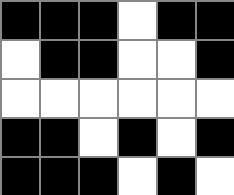[["black", "black", "black", "white", "black", "black"], ["white", "black", "black", "white", "white", "black"], ["white", "white", "white", "white", "white", "white"], ["black", "black", "white", "black", "white", "black"], ["black", "black", "black", "white", "black", "white"]]